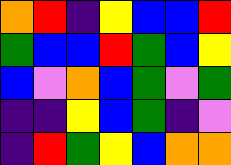[["orange", "red", "indigo", "yellow", "blue", "blue", "red"], ["green", "blue", "blue", "red", "green", "blue", "yellow"], ["blue", "violet", "orange", "blue", "green", "violet", "green"], ["indigo", "indigo", "yellow", "blue", "green", "indigo", "violet"], ["indigo", "red", "green", "yellow", "blue", "orange", "orange"]]